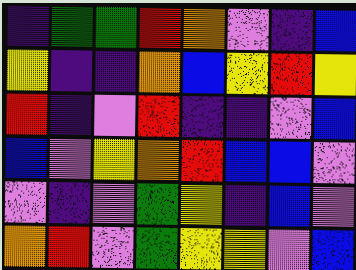[["indigo", "green", "green", "red", "orange", "violet", "indigo", "blue"], ["yellow", "indigo", "indigo", "orange", "blue", "yellow", "red", "yellow"], ["red", "indigo", "violet", "red", "indigo", "indigo", "violet", "blue"], ["blue", "violet", "yellow", "orange", "red", "blue", "blue", "violet"], ["violet", "indigo", "violet", "green", "yellow", "indigo", "blue", "violet"], ["orange", "red", "violet", "green", "yellow", "yellow", "violet", "blue"]]